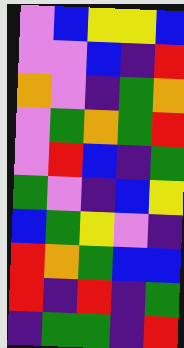[["violet", "blue", "yellow", "yellow", "blue"], ["violet", "violet", "blue", "indigo", "red"], ["orange", "violet", "indigo", "green", "orange"], ["violet", "green", "orange", "green", "red"], ["violet", "red", "blue", "indigo", "green"], ["green", "violet", "indigo", "blue", "yellow"], ["blue", "green", "yellow", "violet", "indigo"], ["red", "orange", "green", "blue", "blue"], ["red", "indigo", "red", "indigo", "green"], ["indigo", "green", "green", "indigo", "red"]]